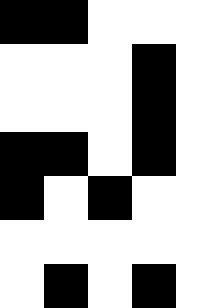[["black", "black", "white", "white", "white"], ["white", "white", "white", "black", "white"], ["white", "white", "white", "black", "white"], ["black", "black", "white", "black", "white"], ["black", "white", "black", "white", "white"], ["white", "white", "white", "white", "white"], ["white", "black", "white", "black", "white"]]